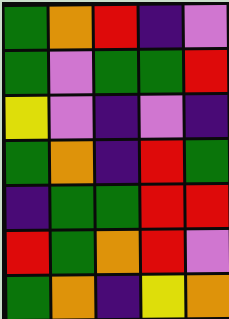[["green", "orange", "red", "indigo", "violet"], ["green", "violet", "green", "green", "red"], ["yellow", "violet", "indigo", "violet", "indigo"], ["green", "orange", "indigo", "red", "green"], ["indigo", "green", "green", "red", "red"], ["red", "green", "orange", "red", "violet"], ["green", "orange", "indigo", "yellow", "orange"]]